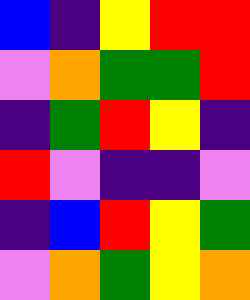[["blue", "indigo", "yellow", "red", "red"], ["violet", "orange", "green", "green", "red"], ["indigo", "green", "red", "yellow", "indigo"], ["red", "violet", "indigo", "indigo", "violet"], ["indigo", "blue", "red", "yellow", "green"], ["violet", "orange", "green", "yellow", "orange"]]